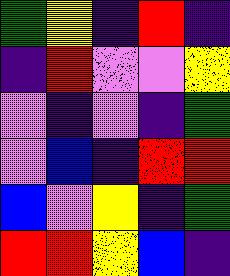[["green", "yellow", "indigo", "red", "indigo"], ["indigo", "red", "violet", "violet", "yellow"], ["violet", "indigo", "violet", "indigo", "green"], ["violet", "blue", "indigo", "red", "red"], ["blue", "violet", "yellow", "indigo", "green"], ["red", "red", "yellow", "blue", "indigo"]]